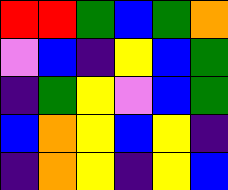[["red", "red", "green", "blue", "green", "orange"], ["violet", "blue", "indigo", "yellow", "blue", "green"], ["indigo", "green", "yellow", "violet", "blue", "green"], ["blue", "orange", "yellow", "blue", "yellow", "indigo"], ["indigo", "orange", "yellow", "indigo", "yellow", "blue"]]